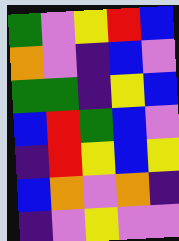[["green", "violet", "yellow", "red", "blue"], ["orange", "violet", "indigo", "blue", "violet"], ["green", "green", "indigo", "yellow", "blue"], ["blue", "red", "green", "blue", "violet"], ["indigo", "red", "yellow", "blue", "yellow"], ["blue", "orange", "violet", "orange", "indigo"], ["indigo", "violet", "yellow", "violet", "violet"]]